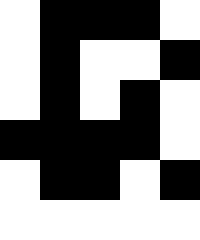[["white", "black", "black", "black", "white"], ["white", "black", "white", "white", "black"], ["white", "black", "white", "black", "white"], ["black", "black", "black", "black", "white"], ["white", "black", "black", "white", "black"], ["white", "white", "white", "white", "white"]]